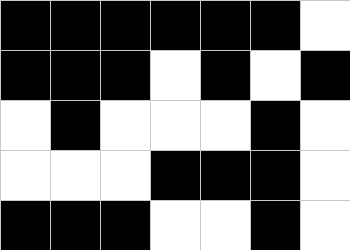[["black", "black", "black", "black", "black", "black", "white"], ["black", "black", "black", "white", "black", "white", "black"], ["white", "black", "white", "white", "white", "black", "white"], ["white", "white", "white", "black", "black", "black", "white"], ["black", "black", "black", "white", "white", "black", "white"]]